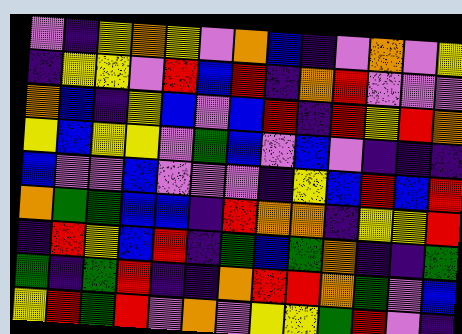[["violet", "indigo", "yellow", "orange", "yellow", "violet", "orange", "blue", "indigo", "violet", "orange", "violet", "yellow"], ["indigo", "yellow", "yellow", "violet", "red", "blue", "red", "indigo", "orange", "red", "violet", "violet", "violet"], ["orange", "blue", "indigo", "yellow", "blue", "violet", "blue", "red", "indigo", "red", "yellow", "red", "orange"], ["yellow", "blue", "yellow", "yellow", "violet", "green", "blue", "violet", "blue", "violet", "indigo", "indigo", "indigo"], ["blue", "violet", "violet", "blue", "violet", "violet", "violet", "indigo", "yellow", "blue", "red", "blue", "red"], ["orange", "green", "green", "blue", "blue", "indigo", "red", "orange", "orange", "indigo", "yellow", "yellow", "red"], ["indigo", "red", "yellow", "blue", "red", "indigo", "green", "blue", "green", "orange", "indigo", "indigo", "green"], ["green", "indigo", "green", "red", "indigo", "indigo", "orange", "red", "red", "orange", "green", "violet", "blue"], ["yellow", "red", "green", "red", "violet", "orange", "violet", "yellow", "yellow", "green", "red", "violet", "indigo"]]